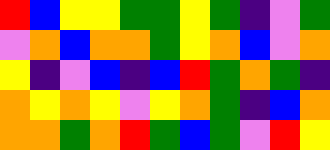[["red", "blue", "yellow", "yellow", "green", "green", "yellow", "green", "indigo", "violet", "green"], ["violet", "orange", "blue", "orange", "orange", "green", "yellow", "orange", "blue", "violet", "orange"], ["yellow", "indigo", "violet", "blue", "indigo", "blue", "red", "green", "orange", "green", "indigo"], ["orange", "yellow", "orange", "yellow", "violet", "yellow", "orange", "green", "indigo", "blue", "orange"], ["orange", "orange", "green", "orange", "red", "green", "blue", "green", "violet", "red", "yellow"]]